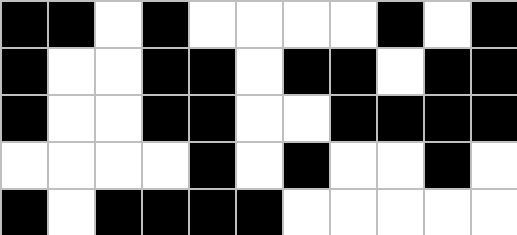[["black", "black", "white", "black", "white", "white", "white", "white", "black", "white", "black"], ["black", "white", "white", "black", "black", "white", "black", "black", "white", "black", "black"], ["black", "white", "white", "black", "black", "white", "white", "black", "black", "black", "black"], ["white", "white", "white", "white", "black", "white", "black", "white", "white", "black", "white"], ["black", "white", "black", "black", "black", "black", "white", "white", "white", "white", "white"]]